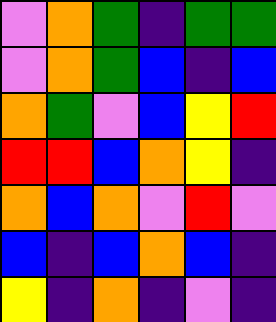[["violet", "orange", "green", "indigo", "green", "green"], ["violet", "orange", "green", "blue", "indigo", "blue"], ["orange", "green", "violet", "blue", "yellow", "red"], ["red", "red", "blue", "orange", "yellow", "indigo"], ["orange", "blue", "orange", "violet", "red", "violet"], ["blue", "indigo", "blue", "orange", "blue", "indigo"], ["yellow", "indigo", "orange", "indigo", "violet", "indigo"]]